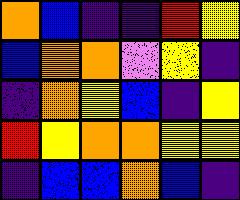[["orange", "blue", "indigo", "indigo", "red", "yellow"], ["blue", "orange", "orange", "violet", "yellow", "indigo"], ["indigo", "orange", "yellow", "blue", "indigo", "yellow"], ["red", "yellow", "orange", "orange", "yellow", "yellow"], ["indigo", "blue", "blue", "orange", "blue", "indigo"]]